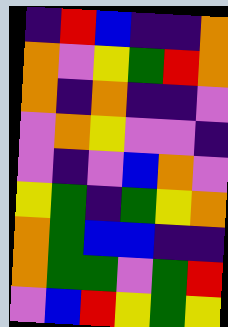[["indigo", "red", "blue", "indigo", "indigo", "orange"], ["orange", "violet", "yellow", "green", "red", "orange"], ["orange", "indigo", "orange", "indigo", "indigo", "violet"], ["violet", "orange", "yellow", "violet", "violet", "indigo"], ["violet", "indigo", "violet", "blue", "orange", "violet"], ["yellow", "green", "indigo", "green", "yellow", "orange"], ["orange", "green", "blue", "blue", "indigo", "indigo"], ["orange", "green", "green", "violet", "green", "red"], ["violet", "blue", "red", "yellow", "green", "yellow"]]